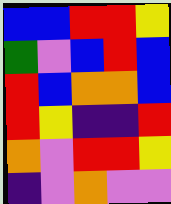[["blue", "blue", "red", "red", "yellow"], ["green", "violet", "blue", "red", "blue"], ["red", "blue", "orange", "orange", "blue"], ["red", "yellow", "indigo", "indigo", "red"], ["orange", "violet", "red", "red", "yellow"], ["indigo", "violet", "orange", "violet", "violet"]]